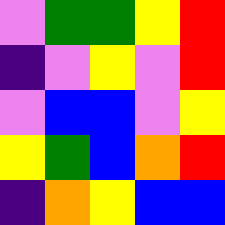[["violet", "green", "green", "yellow", "red"], ["indigo", "violet", "yellow", "violet", "red"], ["violet", "blue", "blue", "violet", "yellow"], ["yellow", "green", "blue", "orange", "red"], ["indigo", "orange", "yellow", "blue", "blue"]]